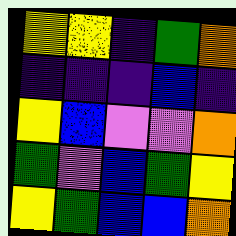[["yellow", "yellow", "indigo", "green", "orange"], ["indigo", "indigo", "indigo", "blue", "indigo"], ["yellow", "blue", "violet", "violet", "orange"], ["green", "violet", "blue", "green", "yellow"], ["yellow", "green", "blue", "blue", "orange"]]